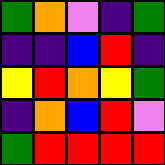[["green", "orange", "violet", "indigo", "green"], ["indigo", "indigo", "blue", "red", "indigo"], ["yellow", "red", "orange", "yellow", "green"], ["indigo", "orange", "blue", "red", "violet"], ["green", "red", "red", "red", "red"]]